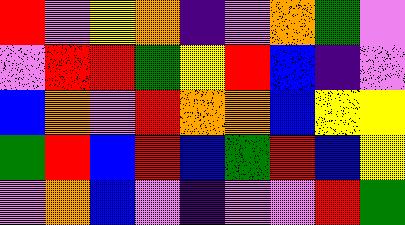[["red", "violet", "yellow", "orange", "indigo", "violet", "orange", "green", "violet"], ["violet", "red", "red", "green", "yellow", "red", "blue", "indigo", "violet"], ["blue", "orange", "violet", "red", "orange", "orange", "blue", "yellow", "yellow"], ["green", "red", "blue", "red", "blue", "green", "red", "blue", "yellow"], ["violet", "orange", "blue", "violet", "indigo", "violet", "violet", "red", "green"]]